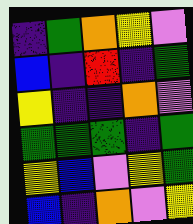[["indigo", "green", "orange", "yellow", "violet"], ["blue", "indigo", "red", "indigo", "green"], ["yellow", "indigo", "indigo", "orange", "violet"], ["green", "green", "green", "indigo", "green"], ["yellow", "blue", "violet", "yellow", "green"], ["blue", "indigo", "orange", "violet", "yellow"]]